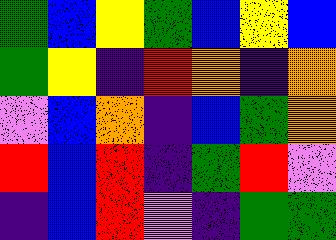[["green", "blue", "yellow", "green", "blue", "yellow", "blue"], ["green", "yellow", "indigo", "red", "orange", "indigo", "orange"], ["violet", "blue", "orange", "indigo", "blue", "green", "orange"], ["red", "blue", "red", "indigo", "green", "red", "violet"], ["indigo", "blue", "red", "violet", "indigo", "green", "green"]]